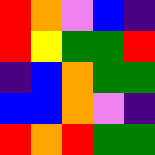[["red", "orange", "violet", "blue", "indigo"], ["red", "yellow", "green", "green", "red"], ["indigo", "blue", "orange", "green", "green"], ["blue", "blue", "orange", "violet", "indigo"], ["red", "orange", "red", "green", "green"]]